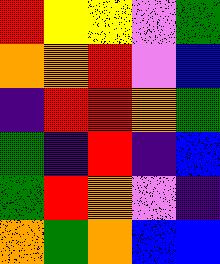[["red", "yellow", "yellow", "violet", "green"], ["orange", "orange", "red", "violet", "blue"], ["indigo", "red", "red", "orange", "green"], ["green", "indigo", "red", "indigo", "blue"], ["green", "red", "orange", "violet", "indigo"], ["orange", "green", "orange", "blue", "blue"]]